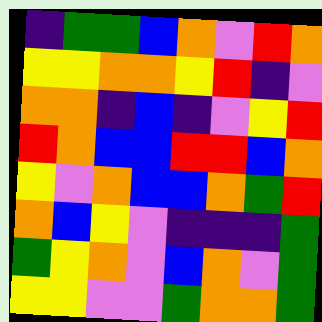[["indigo", "green", "green", "blue", "orange", "violet", "red", "orange"], ["yellow", "yellow", "orange", "orange", "yellow", "red", "indigo", "violet"], ["orange", "orange", "indigo", "blue", "indigo", "violet", "yellow", "red"], ["red", "orange", "blue", "blue", "red", "red", "blue", "orange"], ["yellow", "violet", "orange", "blue", "blue", "orange", "green", "red"], ["orange", "blue", "yellow", "violet", "indigo", "indigo", "indigo", "green"], ["green", "yellow", "orange", "violet", "blue", "orange", "violet", "green"], ["yellow", "yellow", "violet", "violet", "green", "orange", "orange", "green"]]